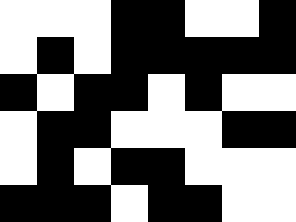[["white", "white", "white", "black", "black", "white", "white", "black"], ["white", "black", "white", "black", "black", "black", "black", "black"], ["black", "white", "black", "black", "white", "black", "white", "white"], ["white", "black", "black", "white", "white", "white", "black", "black"], ["white", "black", "white", "black", "black", "white", "white", "white"], ["black", "black", "black", "white", "black", "black", "white", "white"]]